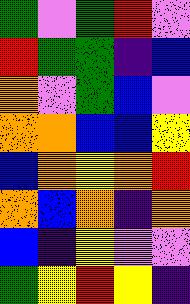[["green", "violet", "green", "red", "violet"], ["red", "green", "green", "indigo", "blue"], ["orange", "violet", "green", "blue", "violet"], ["orange", "orange", "blue", "blue", "yellow"], ["blue", "orange", "yellow", "orange", "red"], ["orange", "blue", "orange", "indigo", "orange"], ["blue", "indigo", "yellow", "violet", "violet"], ["green", "yellow", "red", "yellow", "indigo"]]